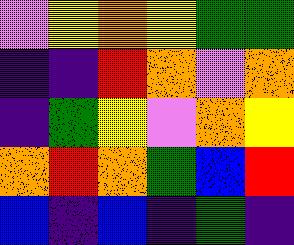[["violet", "yellow", "orange", "yellow", "green", "green"], ["indigo", "indigo", "red", "orange", "violet", "orange"], ["indigo", "green", "yellow", "violet", "orange", "yellow"], ["orange", "red", "orange", "green", "blue", "red"], ["blue", "indigo", "blue", "indigo", "green", "indigo"]]